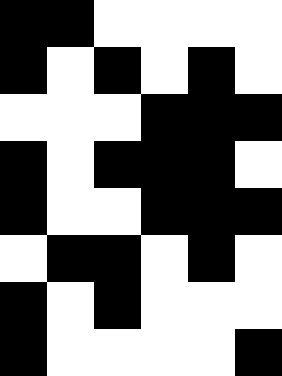[["black", "black", "white", "white", "white", "white"], ["black", "white", "black", "white", "black", "white"], ["white", "white", "white", "black", "black", "black"], ["black", "white", "black", "black", "black", "white"], ["black", "white", "white", "black", "black", "black"], ["white", "black", "black", "white", "black", "white"], ["black", "white", "black", "white", "white", "white"], ["black", "white", "white", "white", "white", "black"]]